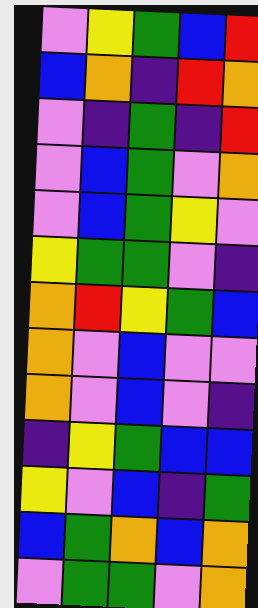[["violet", "yellow", "green", "blue", "red"], ["blue", "orange", "indigo", "red", "orange"], ["violet", "indigo", "green", "indigo", "red"], ["violet", "blue", "green", "violet", "orange"], ["violet", "blue", "green", "yellow", "violet"], ["yellow", "green", "green", "violet", "indigo"], ["orange", "red", "yellow", "green", "blue"], ["orange", "violet", "blue", "violet", "violet"], ["orange", "violet", "blue", "violet", "indigo"], ["indigo", "yellow", "green", "blue", "blue"], ["yellow", "violet", "blue", "indigo", "green"], ["blue", "green", "orange", "blue", "orange"], ["violet", "green", "green", "violet", "orange"]]